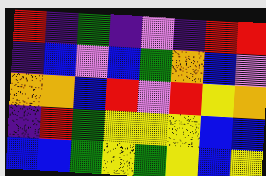[["red", "indigo", "green", "indigo", "violet", "indigo", "red", "red"], ["indigo", "blue", "violet", "blue", "green", "orange", "blue", "violet"], ["orange", "orange", "blue", "red", "violet", "red", "yellow", "orange"], ["indigo", "red", "green", "yellow", "yellow", "yellow", "blue", "blue"], ["blue", "blue", "green", "yellow", "green", "yellow", "blue", "yellow"]]